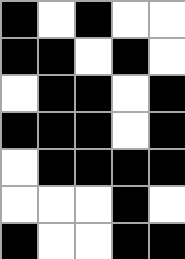[["black", "white", "black", "white", "white"], ["black", "black", "white", "black", "white"], ["white", "black", "black", "white", "black"], ["black", "black", "black", "white", "black"], ["white", "black", "black", "black", "black"], ["white", "white", "white", "black", "white"], ["black", "white", "white", "black", "black"]]